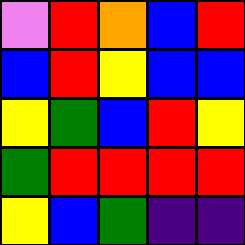[["violet", "red", "orange", "blue", "red"], ["blue", "red", "yellow", "blue", "blue"], ["yellow", "green", "blue", "red", "yellow"], ["green", "red", "red", "red", "red"], ["yellow", "blue", "green", "indigo", "indigo"]]